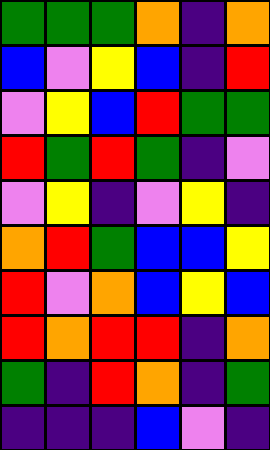[["green", "green", "green", "orange", "indigo", "orange"], ["blue", "violet", "yellow", "blue", "indigo", "red"], ["violet", "yellow", "blue", "red", "green", "green"], ["red", "green", "red", "green", "indigo", "violet"], ["violet", "yellow", "indigo", "violet", "yellow", "indigo"], ["orange", "red", "green", "blue", "blue", "yellow"], ["red", "violet", "orange", "blue", "yellow", "blue"], ["red", "orange", "red", "red", "indigo", "orange"], ["green", "indigo", "red", "orange", "indigo", "green"], ["indigo", "indigo", "indigo", "blue", "violet", "indigo"]]